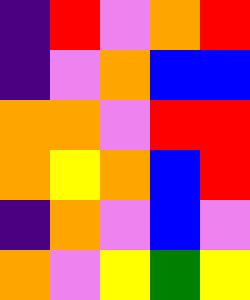[["indigo", "red", "violet", "orange", "red"], ["indigo", "violet", "orange", "blue", "blue"], ["orange", "orange", "violet", "red", "red"], ["orange", "yellow", "orange", "blue", "red"], ["indigo", "orange", "violet", "blue", "violet"], ["orange", "violet", "yellow", "green", "yellow"]]